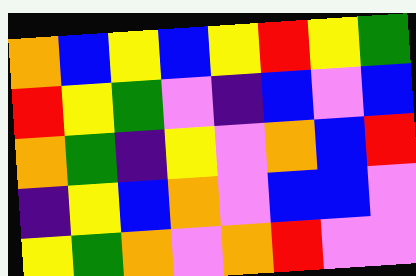[["orange", "blue", "yellow", "blue", "yellow", "red", "yellow", "green"], ["red", "yellow", "green", "violet", "indigo", "blue", "violet", "blue"], ["orange", "green", "indigo", "yellow", "violet", "orange", "blue", "red"], ["indigo", "yellow", "blue", "orange", "violet", "blue", "blue", "violet"], ["yellow", "green", "orange", "violet", "orange", "red", "violet", "violet"]]